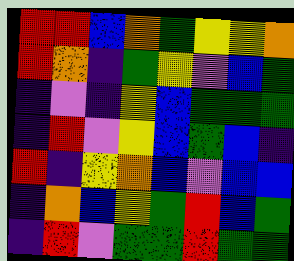[["red", "red", "blue", "orange", "green", "yellow", "yellow", "orange"], ["red", "orange", "indigo", "green", "yellow", "violet", "blue", "green"], ["indigo", "violet", "indigo", "yellow", "blue", "green", "green", "green"], ["indigo", "red", "violet", "yellow", "blue", "green", "blue", "indigo"], ["red", "indigo", "yellow", "orange", "blue", "violet", "blue", "blue"], ["indigo", "orange", "blue", "yellow", "green", "red", "blue", "green"], ["indigo", "red", "violet", "green", "green", "red", "green", "green"]]